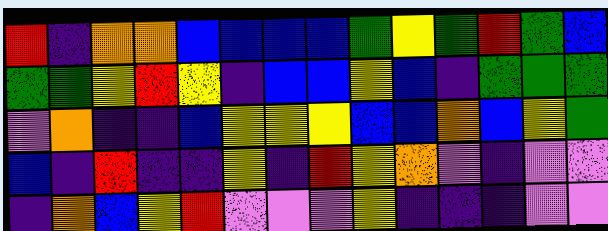[["red", "indigo", "orange", "orange", "blue", "blue", "blue", "blue", "green", "yellow", "green", "red", "green", "blue"], ["green", "green", "yellow", "red", "yellow", "indigo", "blue", "blue", "yellow", "blue", "indigo", "green", "green", "green"], ["violet", "orange", "indigo", "indigo", "blue", "yellow", "yellow", "yellow", "blue", "blue", "orange", "blue", "yellow", "green"], ["blue", "indigo", "red", "indigo", "indigo", "yellow", "indigo", "red", "yellow", "orange", "violet", "indigo", "violet", "violet"], ["indigo", "orange", "blue", "yellow", "red", "violet", "violet", "violet", "yellow", "indigo", "indigo", "indigo", "violet", "violet"]]